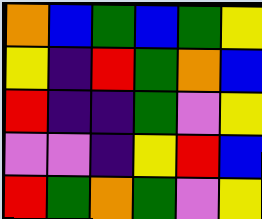[["orange", "blue", "green", "blue", "green", "yellow"], ["yellow", "indigo", "red", "green", "orange", "blue"], ["red", "indigo", "indigo", "green", "violet", "yellow"], ["violet", "violet", "indigo", "yellow", "red", "blue"], ["red", "green", "orange", "green", "violet", "yellow"]]